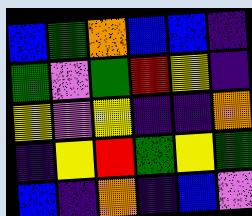[["blue", "green", "orange", "blue", "blue", "indigo"], ["green", "violet", "green", "red", "yellow", "indigo"], ["yellow", "violet", "yellow", "indigo", "indigo", "orange"], ["indigo", "yellow", "red", "green", "yellow", "green"], ["blue", "indigo", "orange", "indigo", "blue", "violet"]]